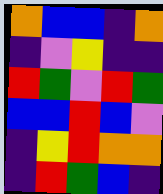[["orange", "blue", "blue", "indigo", "orange"], ["indigo", "violet", "yellow", "indigo", "indigo"], ["red", "green", "violet", "red", "green"], ["blue", "blue", "red", "blue", "violet"], ["indigo", "yellow", "red", "orange", "orange"], ["indigo", "red", "green", "blue", "indigo"]]